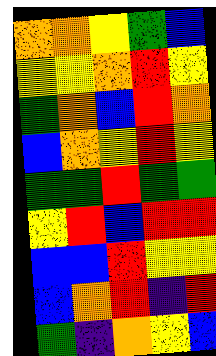[["orange", "orange", "yellow", "green", "blue"], ["yellow", "yellow", "orange", "red", "yellow"], ["green", "orange", "blue", "red", "orange"], ["blue", "orange", "yellow", "red", "yellow"], ["green", "green", "red", "green", "green"], ["yellow", "red", "blue", "red", "red"], ["blue", "blue", "red", "yellow", "yellow"], ["blue", "orange", "red", "indigo", "red"], ["green", "indigo", "orange", "yellow", "blue"]]